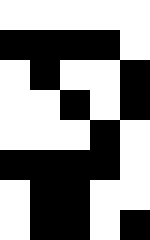[["white", "white", "white", "white", "white"], ["black", "black", "black", "black", "white"], ["white", "black", "white", "white", "black"], ["white", "white", "black", "white", "black"], ["white", "white", "white", "black", "white"], ["black", "black", "black", "black", "white"], ["white", "black", "black", "white", "white"], ["white", "black", "black", "white", "black"]]